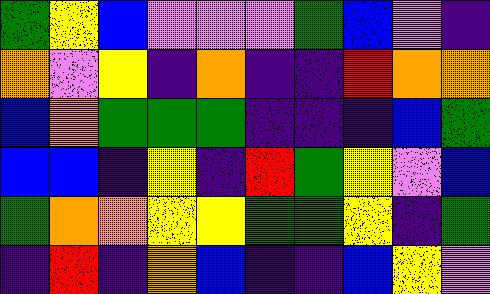[["green", "yellow", "blue", "violet", "violet", "violet", "green", "blue", "violet", "indigo"], ["orange", "violet", "yellow", "indigo", "orange", "indigo", "indigo", "red", "orange", "orange"], ["blue", "orange", "green", "green", "green", "indigo", "indigo", "indigo", "blue", "green"], ["blue", "blue", "indigo", "yellow", "indigo", "red", "green", "yellow", "violet", "blue"], ["green", "orange", "orange", "yellow", "yellow", "green", "green", "yellow", "indigo", "green"], ["indigo", "red", "indigo", "orange", "blue", "indigo", "indigo", "blue", "yellow", "violet"]]